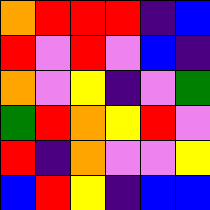[["orange", "red", "red", "red", "indigo", "blue"], ["red", "violet", "red", "violet", "blue", "indigo"], ["orange", "violet", "yellow", "indigo", "violet", "green"], ["green", "red", "orange", "yellow", "red", "violet"], ["red", "indigo", "orange", "violet", "violet", "yellow"], ["blue", "red", "yellow", "indigo", "blue", "blue"]]